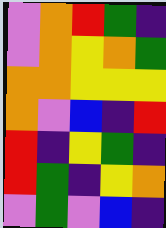[["violet", "orange", "red", "green", "indigo"], ["violet", "orange", "yellow", "orange", "green"], ["orange", "orange", "yellow", "yellow", "yellow"], ["orange", "violet", "blue", "indigo", "red"], ["red", "indigo", "yellow", "green", "indigo"], ["red", "green", "indigo", "yellow", "orange"], ["violet", "green", "violet", "blue", "indigo"]]